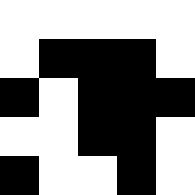[["white", "white", "white", "white", "white"], ["white", "black", "black", "black", "white"], ["black", "white", "black", "black", "black"], ["white", "white", "black", "black", "white"], ["black", "white", "white", "black", "white"]]